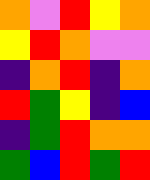[["orange", "violet", "red", "yellow", "orange"], ["yellow", "red", "orange", "violet", "violet"], ["indigo", "orange", "red", "indigo", "orange"], ["red", "green", "yellow", "indigo", "blue"], ["indigo", "green", "red", "orange", "orange"], ["green", "blue", "red", "green", "red"]]